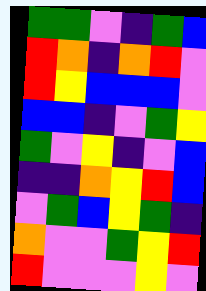[["green", "green", "violet", "indigo", "green", "blue"], ["red", "orange", "indigo", "orange", "red", "violet"], ["red", "yellow", "blue", "blue", "blue", "violet"], ["blue", "blue", "indigo", "violet", "green", "yellow"], ["green", "violet", "yellow", "indigo", "violet", "blue"], ["indigo", "indigo", "orange", "yellow", "red", "blue"], ["violet", "green", "blue", "yellow", "green", "indigo"], ["orange", "violet", "violet", "green", "yellow", "red"], ["red", "violet", "violet", "violet", "yellow", "violet"]]